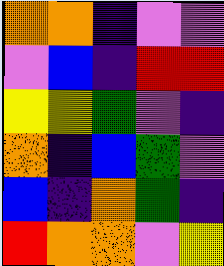[["orange", "orange", "indigo", "violet", "violet"], ["violet", "blue", "indigo", "red", "red"], ["yellow", "yellow", "green", "violet", "indigo"], ["orange", "indigo", "blue", "green", "violet"], ["blue", "indigo", "orange", "green", "indigo"], ["red", "orange", "orange", "violet", "yellow"]]